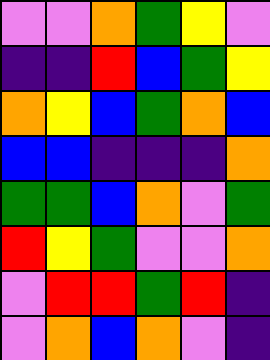[["violet", "violet", "orange", "green", "yellow", "violet"], ["indigo", "indigo", "red", "blue", "green", "yellow"], ["orange", "yellow", "blue", "green", "orange", "blue"], ["blue", "blue", "indigo", "indigo", "indigo", "orange"], ["green", "green", "blue", "orange", "violet", "green"], ["red", "yellow", "green", "violet", "violet", "orange"], ["violet", "red", "red", "green", "red", "indigo"], ["violet", "orange", "blue", "orange", "violet", "indigo"]]